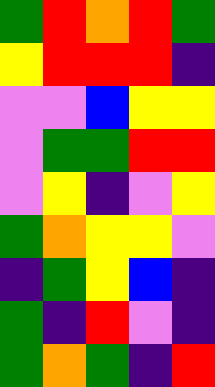[["green", "red", "orange", "red", "green"], ["yellow", "red", "red", "red", "indigo"], ["violet", "violet", "blue", "yellow", "yellow"], ["violet", "green", "green", "red", "red"], ["violet", "yellow", "indigo", "violet", "yellow"], ["green", "orange", "yellow", "yellow", "violet"], ["indigo", "green", "yellow", "blue", "indigo"], ["green", "indigo", "red", "violet", "indigo"], ["green", "orange", "green", "indigo", "red"]]